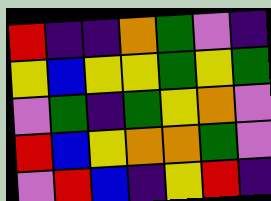[["red", "indigo", "indigo", "orange", "green", "violet", "indigo"], ["yellow", "blue", "yellow", "yellow", "green", "yellow", "green"], ["violet", "green", "indigo", "green", "yellow", "orange", "violet"], ["red", "blue", "yellow", "orange", "orange", "green", "violet"], ["violet", "red", "blue", "indigo", "yellow", "red", "indigo"]]